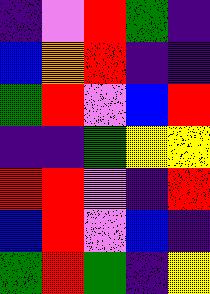[["indigo", "violet", "red", "green", "indigo"], ["blue", "orange", "red", "indigo", "indigo"], ["green", "red", "violet", "blue", "red"], ["indigo", "indigo", "green", "yellow", "yellow"], ["red", "red", "violet", "indigo", "red"], ["blue", "red", "violet", "blue", "indigo"], ["green", "red", "green", "indigo", "yellow"]]